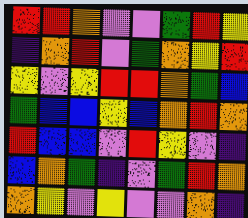[["red", "red", "orange", "violet", "violet", "green", "red", "yellow"], ["indigo", "orange", "red", "violet", "green", "orange", "yellow", "red"], ["yellow", "violet", "yellow", "red", "red", "orange", "green", "blue"], ["green", "blue", "blue", "yellow", "blue", "orange", "red", "orange"], ["red", "blue", "blue", "violet", "red", "yellow", "violet", "indigo"], ["blue", "orange", "green", "indigo", "violet", "green", "red", "orange"], ["orange", "yellow", "violet", "yellow", "violet", "violet", "orange", "indigo"]]